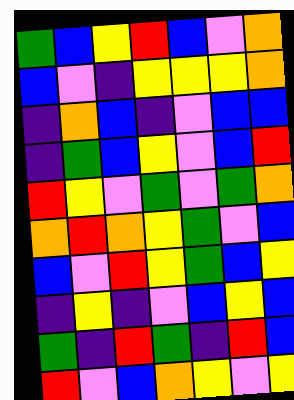[["green", "blue", "yellow", "red", "blue", "violet", "orange"], ["blue", "violet", "indigo", "yellow", "yellow", "yellow", "orange"], ["indigo", "orange", "blue", "indigo", "violet", "blue", "blue"], ["indigo", "green", "blue", "yellow", "violet", "blue", "red"], ["red", "yellow", "violet", "green", "violet", "green", "orange"], ["orange", "red", "orange", "yellow", "green", "violet", "blue"], ["blue", "violet", "red", "yellow", "green", "blue", "yellow"], ["indigo", "yellow", "indigo", "violet", "blue", "yellow", "blue"], ["green", "indigo", "red", "green", "indigo", "red", "blue"], ["red", "violet", "blue", "orange", "yellow", "violet", "yellow"]]